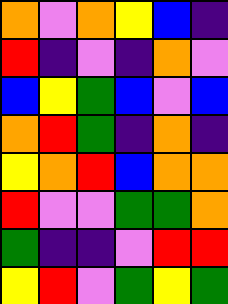[["orange", "violet", "orange", "yellow", "blue", "indigo"], ["red", "indigo", "violet", "indigo", "orange", "violet"], ["blue", "yellow", "green", "blue", "violet", "blue"], ["orange", "red", "green", "indigo", "orange", "indigo"], ["yellow", "orange", "red", "blue", "orange", "orange"], ["red", "violet", "violet", "green", "green", "orange"], ["green", "indigo", "indigo", "violet", "red", "red"], ["yellow", "red", "violet", "green", "yellow", "green"]]